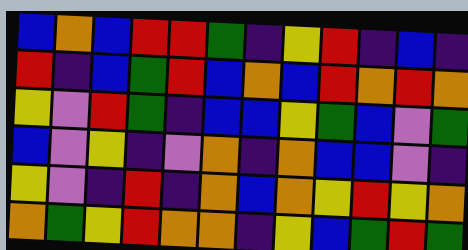[["blue", "orange", "blue", "red", "red", "green", "indigo", "yellow", "red", "indigo", "blue", "indigo"], ["red", "indigo", "blue", "green", "red", "blue", "orange", "blue", "red", "orange", "red", "orange"], ["yellow", "violet", "red", "green", "indigo", "blue", "blue", "yellow", "green", "blue", "violet", "green"], ["blue", "violet", "yellow", "indigo", "violet", "orange", "indigo", "orange", "blue", "blue", "violet", "indigo"], ["yellow", "violet", "indigo", "red", "indigo", "orange", "blue", "orange", "yellow", "red", "yellow", "orange"], ["orange", "green", "yellow", "red", "orange", "orange", "indigo", "yellow", "blue", "green", "red", "green"]]